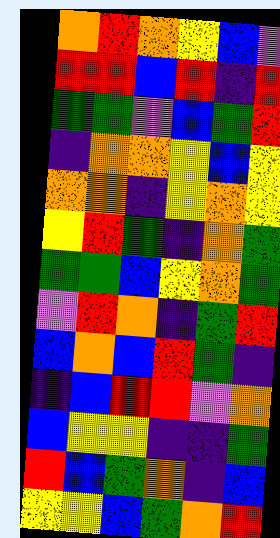[["orange", "red", "orange", "yellow", "blue", "violet"], ["red", "red", "blue", "red", "indigo", "red"], ["green", "green", "violet", "blue", "green", "red"], ["indigo", "orange", "orange", "yellow", "blue", "yellow"], ["orange", "orange", "indigo", "yellow", "orange", "yellow"], ["yellow", "red", "green", "indigo", "orange", "green"], ["green", "green", "blue", "yellow", "orange", "green"], ["violet", "red", "orange", "indigo", "green", "red"], ["blue", "orange", "blue", "red", "green", "indigo"], ["indigo", "blue", "red", "red", "violet", "orange"], ["blue", "yellow", "yellow", "indigo", "indigo", "green"], ["red", "blue", "green", "orange", "indigo", "blue"], ["yellow", "yellow", "blue", "green", "orange", "red"]]